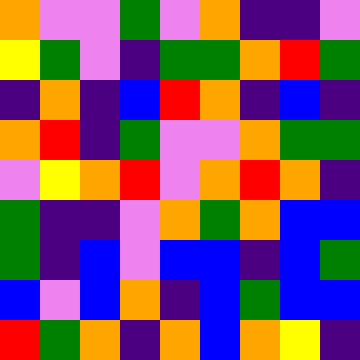[["orange", "violet", "violet", "green", "violet", "orange", "indigo", "indigo", "violet"], ["yellow", "green", "violet", "indigo", "green", "green", "orange", "red", "green"], ["indigo", "orange", "indigo", "blue", "red", "orange", "indigo", "blue", "indigo"], ["orange", "red", "indigo", "green", "violet", "violet", "orange", "green", "green"], ["violet", "yellow", "orange", "red", "violet", "orange", "red", "orange", "indigo"], ["green", "indigo", "indigo", "violet", "orange", "green", "orange", "blue", "blue"], ["green", "indigo", "blue", "violet", "blue", "blue", "indigo", "blue", "green"], ["blue", "violet", "blue", "orange", "indigo", "blue", "green", "blue", "blue"], ["red", "green", "orange", "indigo", "orange", "blue", "orange", "yellow", "indigo"]]